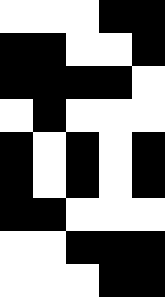[["white", "white", "white", "black", "black"], ["black", "black", "white", "white", "black"], ["black", "black", "black", "black", "white"], ["white", "black", "white", "white", "white"], ["black", "white", "black", "white", "black"], ["black", "white", "black", "white", "black"], ["black", "black", "white", "white", "white"], ["white", "white", "black", "black", "black"], ["white", "white", "white", "black", "black"]]